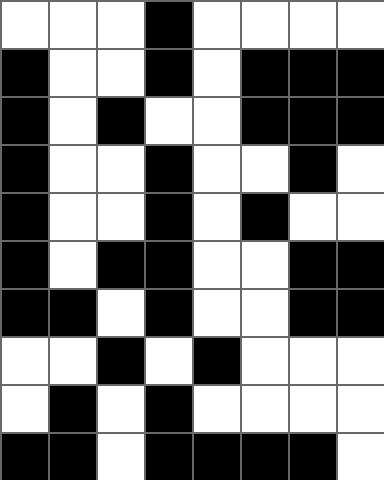[["white", "white", "white", "black", "white", "white", "white", "white"], ["black", "white", "white", "black", "white", "black", "black", "black"], ["black", "white", "black", "white", "white", "black", "black", "black"], ["black", "white", "white", "black", "white", "white", "black", "white"], ["black", "white", "white", "black", "white", "black", "white", "white"], ["black", "white", "black", "black", "white", "white", "black", "black"], ["black", "black", "white", "black", "white", "white", "black", "black"], ["white", "white", "black", "white", "black", "white", "white", "white"], ["white", "black", "white", "black", "white", "white", "white", "white"], ["black", "black", "white", "black", "black", "black", "black", "white"]]